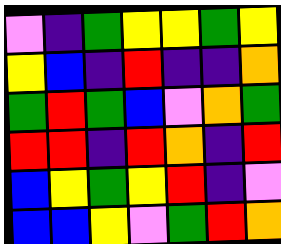[["violet", "indigo", "green", "yellow", "yellow", "green", "yellow"], ["yellow", "blue", "indigo", "red", "indigo", "indigo", "orange"], ["green", "red", "green", "blue", "violet", "orange", "green"], ["red", "red", "indigo", "red", "orange", "indigo", "red"], ["blue", "yellow", "green", "yellow", "red", "indigo", "violet"], ["blue", "blue", "yellow", "violet", "green", "red", "orange"]]